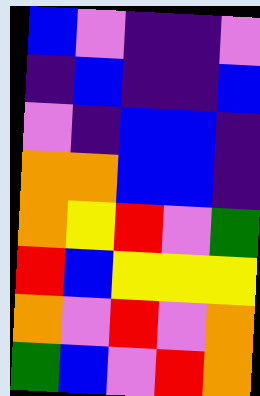[["blue", "violet", "indigo", "indigo", "violet"], ["indigo", "blue", "indigo", "indigo", "blue"], ["violet", "indigo", "blue", "blue", "indigo"], ["orange", "orange", "blue", "blue", "indigo"], ["orange", "yellow", "red", "violet", "green"], ["red", "blue", "yellow", "yellow", "yellow"], ["orange", "violet", "red", "violet", "orange"], ["green", "blue", "violet", "red", "orange"]]